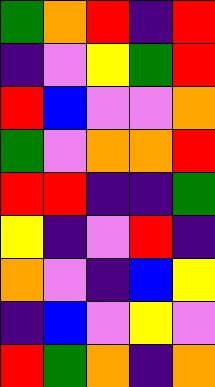[["green", "orange", "red", "indigo", "red"], ["indigo", "violet", "yellow", "green", "red"], ["red", "blue", "violet", "violet", "orange"], ["green", "violet", "orange", "orange", "red"], ["red", "red", "indigo", "indigo", "green"], ["yellow", "indigo", "violet", "red", "indigo"], ["orange", "violet", "indigo", "blue", "yellow"], ["indigo", "blue", "violet", "yellow", "violet"], ["red", "green", "orange", "indigo", "orange"]]